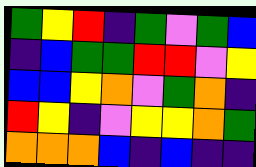[["green", "yellow", "red", "indigo", "green", "violet", "green", "blue"], ["indigo", "blue", "green", "green", "red", "red", "violet", "yellow"], ["blue", "blue", "yellow", "orange", "violet", "green", "orange", "indigo"], ["red", "yellow", "indigo", "violet", "yellow", "yellow", "orange", "green"], ["orange", "orange", "orange", "blue", "indigo", "blue", "indigo", "indigo"]]